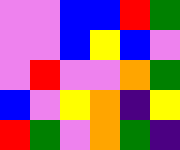[["violet", "violet", "blue", "blue", "red", "green"], ["violet", "violet", "blue", "yellow", "blue", "violet"], ["violet", "red", "violet", "violet", "orange", "green"], ["blue", "violet", "yellow", "orange", "indigo", "yellow"], ["red", "green", "violet", "orange", "green", "indigo"]]